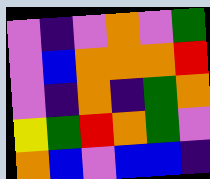[["violet", "indigo", "violet", "orange", "violet", "green"], ["violet", "blue", "orange", "orange", "orange", "red"], ["violet", "indigo", "orange", "indigo", "green", "orange"], ["yellow", "green", "red", "orange", "green", "violet"], ["orange", "blue", "violet", "blue", "blue", "indigo"]]